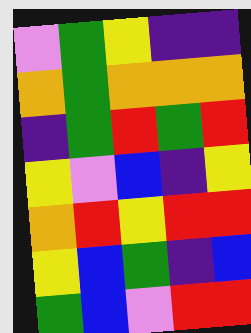[["violet", "green", "yellow", "indigo", "indigo"], ["orange", "green", "orange", "orange", "orange"], ["indigo", "green", "red", "green", "red"], ["yellow", "violet", "blue", "indigo", "yellow"], ["orange", "red", "yellow", "red", "red"], ["yellow", "blue", "green", "indigo", "blue"], ["green", "blue", "violet", "red", "red"]]